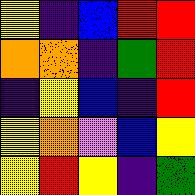[["yellow", "indigo", "blue", "red", "red"], ["orange", "orange", "indigo", "green", "red"], ["indigo", "yellow", "blue", "indigo", "red"], ["yellow", "orange", "violet", "blue", "yellow"], ["yellow", "red", "yellow", "indigo", "green"]]